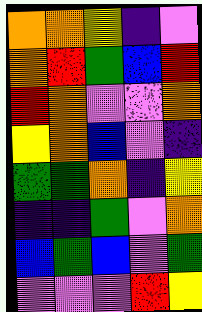[["orange", "orange", "yellow", "indigo", "violet"], ["orange", "red", "green", "blue", "red"], ["red", "orange", "violet", "violet", "orange"], ["yellow", "orange", "blue", "violet", "indigo"], ["green", "green", "orange", "indigo", "yellow"], ["indigo", "indigo", "green", "violet", "orange"], ["blue", "green", "blue", "violet", "green"], ["violet", "violet", "violet", "red", "yellow"]]